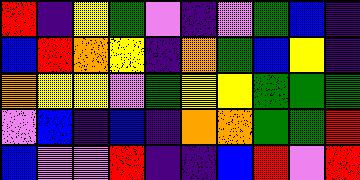[["red", "indigo", "yellow", "green", "violet", "indigo", "violet", "green", "blue", "indigo"], ["blue", "red", "orange", "yellow", "indigo", "orange", "green", "blue", "yellow", "indigo"], ["orange", "yellow", "yellow", "violet", "green", "yellow", "yellow", "green", "green", "green"], ["violet", "blue", "indigo", "blue", "indigo", "orange", "orange", "green", "green", "red"], ["blue", "violet", "violet", "red", "indigo", "indigo", "blue", "red", "violet", "red"]]